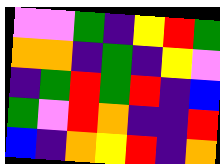[["violet", "violet", "green", "indigo", "yellow", "red", "green"], ["orange", "orange", "indigo", "green", "indigo", "yellow", "violet"], ["indigo", "green", "red", "green", "red", "indigo", "blue"], ["green", "violet", "red", "orange", "indigo", "indigo", "red"], ["blue", "indigo", "orange", "yellow", "red", "indigo", "orange"]]